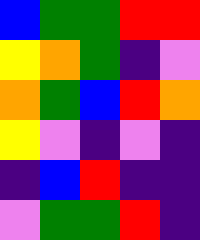[["blue", "green", "green", "red", "red"], ["yellow", "orange", "green", "indigo", "violet"], ["orange", "green", "blue", "red", "orange"], ["yellow", "violet", "indigo", "violet", "indigo"], ["indigo", "blue", "red", "indigo", "indigo"], ["violet", "green", "green", "red", "indigo"]]